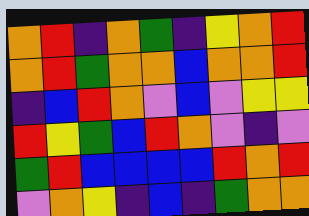[["orange", "red", "indigo", "orange", "green", "indigo", "yellow", "orange", "red"], ["orange", "red", "green", "orange", "orange", "blue", "orange", "orange", "red"], ["indigo", "blue", "red", "orange", "violet", "blue", "violet", "yellow", "yellow"], ["red", "yellow", "green", "blue", "red", "orange", "violet", "indigo", "violet"], ["green", "red", "blue", "blue", "blue", "blue", "red", "orange", "red"], ["violet", "orange", "yellow", "indigo", "blue", "indigo", "green", "orange", "orange"]]